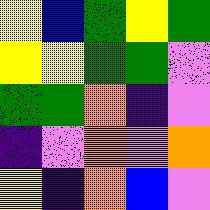[["yellow", "blue", "green", "yellow", "green"], ["yellow", "yellow", "green", "green", "violet"], ["green", "green", "orange", "indigo", "violet"], ["indigo", "violet", "orange", "violet", "orange"], ["yellow", "indigo", "orange", "blue", "violet"]]